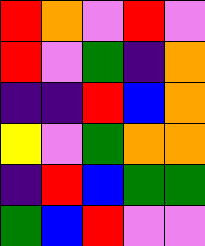[["red", "orange", "violet", "red", "violet"], ["red", "violet", "green", "indigo", "orange"], ["indigo", "indigo", "red", "blue", "orange"], ["yellow", "violet", "green", "orange", "orange"], ["indigo", "red", "blue", "green", "green"], ["green", "blue", "red", "violet", "violet"]]